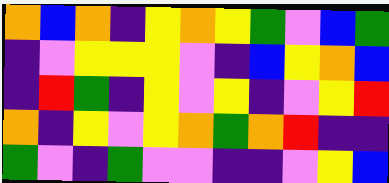[["orange", "blue", "orange", "indigo", "yellow", "orange", "yellow", "green", "violet", "blue", "green"], ["indigo", "violet", "yellow", "yellow", "yellow", "violet", "indigo", "blue", "yellow", "orange", "blue"], ["indigo", "red", "green", "indigo", "yellow", "violet", "yellow", "indigo", "violet", "yellow", "red"], ["orange", "indigo", "yellow", "violet", "yellow", "orange", "green", "orange", "red", "indigo", "indigo"], ["green", "violet", "indigo", "green", "violet", "violet", "indigo", "indigo", "violet", "yellow", "blue"]]